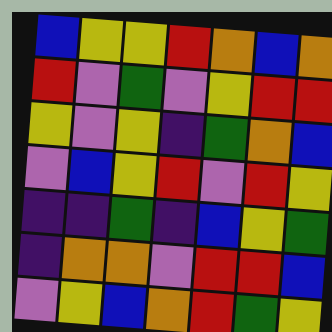[["blue", "yellow", "yellow", "red", "orange", "blue", "orange"], ["red", "violet", "green", "violet", "yellow", "red", "red"], ["yellow", "violet", "yellow", "indigo", "green", "orange", "blue"], ["violet", "blue", "yellow", "red", "violet", "red", "yellow"], ["indigo", "indigo", "green", "indigo", "blue", "yellow", "green"], ["indigo", "orange", "orange", "violet", "red", "red", "blue"], ["violet", "yellow", "blue", "orange", "red", "green", "yellow"]]